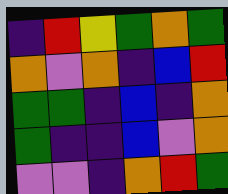[["indigo", "red", "yellow", "green", "orange", "green"], ["orange", "violet", "orange", "indigo", "blue", "red"], ["green", "green", "indigo", "blue", "indigo", "orange"], ["green", "indigo", "indigo", "blue", "violet", "orange"], ["violet", "violet", "indigo", "orange", "red", "green"]]